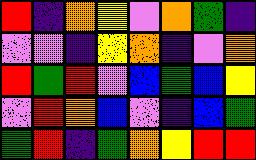[["red", "indigo", "orange", "yellow", "violet", "orange", "green", "indigo"], ["violet", "violet", "indigo", "yellow", "orange", "indigo", "violet", "orange"], ["red", "green", "red", "violet", "blue", "green", "blue", "yellow"], ["violet", "red", "orange", "blue", "violet", "indigo", "blue", "green"], ["green", "red", "indigo", "green", "orange", "yellow", "red", "red"]]